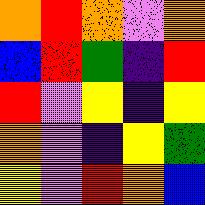[["orange", "red", "orange", "violet", "orange"], ["blue", "red", "green", "indigo", "red"], ["red", "violet", "yellow", "indigo", "yellow"], ["orange", "violet", "indigo", "yellow", "green"], ["yellow", "violet", "red", "orange", "blue"]]